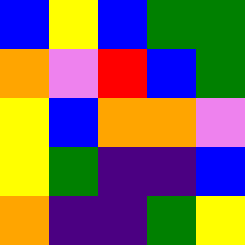[["blue", "yellow", "blue", "green", "green"], ["orange", "violet", "red", "blue", "green"], ["yellow", "blue", "orange", "orange", "violet"], ["yellow", "green", "indigo", "indigo", "blue"], ["orange", "indigo", "indigo", "green", "yellow"]]